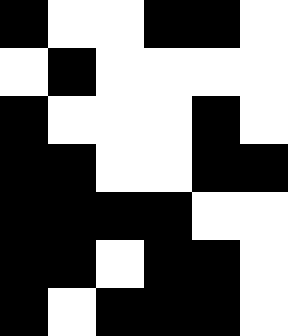[["black", "white", "white", "black", "black", "white"], ["white", "black", "white", "white", "white", "white"], ["black", "white", "white", "white", "black", "white"], ["black", "black", "white", "white", "black", "black"], ["black", "black", "black", "black", "white", "white"], ["black", "black", "white", "black", "black", "white"], ["black", "white", "black", "black", "black", "white"]]